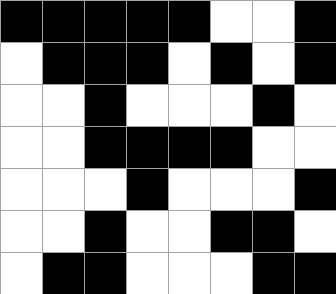[["black", "black", "black", "black", "black", "white", "white", "black"], ["white", "black", "black", "black", "white", "black", "white", "black"], ["white", "white", "black", "white", "white", "white", "black", "white"], ["white", "white", "black", "black", "black", "black", "white", "white"], ["white", "white", "white", "black", "white", "white", "white", "black"], ["white", "white", "black", "white", "white", "black", "black", "white"], ["white", "black", "black", "white", "white", "white", "black", "black"]]